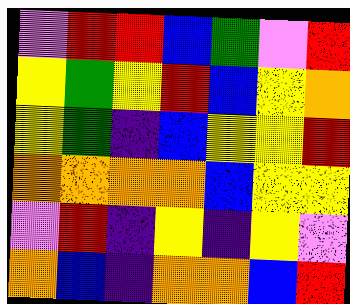[["violet", "red", "red", "blue", "green", "violet", "red"], ["yellow", "green", "yellow", "red", "blue", "yellow", "orange"], ["yellow", "green", "indigo", "blue", "yellow", "yellow", "red"], ["orange", "orange", "orange", "orange", "blue", "yellow", "yellow"], ["violet", "red", "indigo", "yellow", "indigo", "yellow", "violet"], ["orange", "blue", "indigo", "orange", "orange", "blue", "red"]]